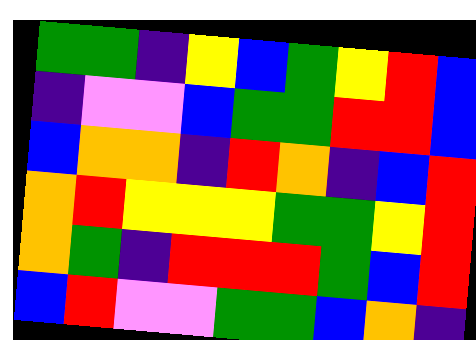[["green", "green", "indigo", "yellow", "blue", "green", "yellow", "red", "blue"], ["indigo", "violet", "violet", "blue", "green", "green", "red", "red", "blue"], ["blue", "orange", "orange", "indigo", "red", "orange", "indigo", "blue", "red"], ["orange", "red", "yellow", "yellow", "yellow", "green", "green", "yellow", "red"], ["orange", "green", "indigo", "red", "red", "red", "green", "blue", "red"], ["blue", "red", "violet", "violet", "green", "green", "blue", "orange", "indigo"]]